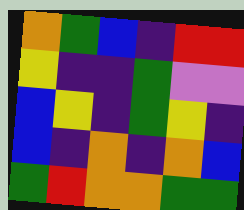[["orange", "green", "blue", "indigo", "red", "red"], ["yellow", "indigo", "indigo", "green", "violet", "violet"], ["blue", "yellow", "indigo", "green", "yellow", "indigo"], ["blue", "indigo", "orange", "indigo", "orange", "blue"], ["green", "red", "orange", "orange", "green", "green"]]